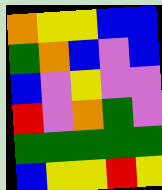[["orange", "yellow", "yellow", "blue", "blue"], ["green", "orange", "blue", "violet", "blue"], ["blue", "violet", "yellow", "violet", "violet"], ["red", "violet", "orange", "green", "violet"], ["green", "green", "green", "green", "green"], ["blue", "yellow", "yellow", "red", "yellow"]]